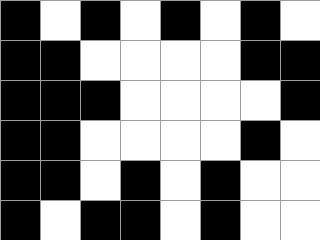[["black", "white", "black", "white", "black", "white", "black", "white"], ["black", "black", "white", "white", "white", "white", "black", "black"], ["black", "black", "black", "white", "white", "white", "white", "black"], ["black", "black", "white", "white", "white", "white", "black", "white"], ["black", "black", "white", "black", "white", "black", "white", "white"], ["black", "white", "black", "black", "white", "black", "white", "white"]]